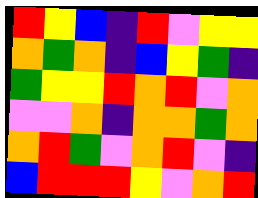[["red", "yellow", "blue", "indigo", "red", "violet", "yellow", "yellow"], ["orange", "green", "orange", "indigo", "blue", "yellow", "green", "indigo"], ["green", "yellow", "yellow", "red", "orange", "red", "violet", "orange"], ["violet", "violet", "orange", "indigo", "orange", "orange", "green", "orange"], ["orange", "red", "green", "violet", "orange", "red", "violet", "indigo"], ["blue", "red", "red", "red", "yellow", "violet", "orange", "red"]]